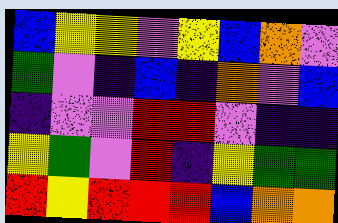[["blue", "yellow", "yellow", "violet", "yellow", "blue", "orange", "violet"], ["green", "violet", "indigo", "blue", "indigo", "orange", "violet", "blue"], ["indigo", "violet", "violet", "red", "red", "violet", "indigo", "indigo"], ["yellow", "green", "violet", "red", "indigo", "yellow", "green", "green"], ["red", "yellow", "red", "red", "red", "blue", "orange", "orange"]]